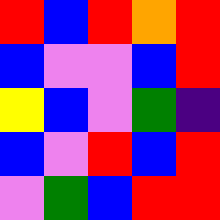[["red", "blue", "red", "orange", "red"], ["blue", "violet", "violet", "blue", "red"], ["yellow", "blue", "violet", "green", "indigo"], ["blue", "violet", "red", "blue", "red"], ["violet", "green", "blue", "red", "red"]]